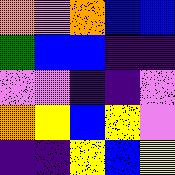[["orange", "violet", "orange", "blue", "blue"], ["green", "blue", "blue", "indigo", "indigo"], ["violet", "violet", "indigo", "indigo", "violet"], ["orange", "yellow", "blue", "yellow", "violet"], ["indigo", "indigo", "yellow", "blue", "yellow"]]